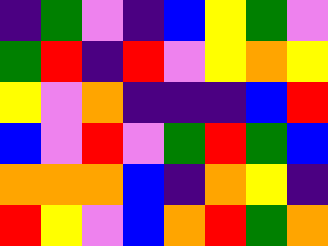[["indigo", "green", "violet", "indigo", "blue", "yellow", "green", "violet"], ["green", "red", "indigo", "red", "violet", "yellow", "orange", "yellow"], ["yellow", "violet", "orange", "indigo", "indigo", "indigo", "blue", "red"], ["blue", "violet", "red", "violet", "green", "red", "green", "blue"], ["orange", "orange", "orange", "blue", "indigo", "orange", "yellow", "indigo"], ["red", "yellow", "violet", "blue", "orange", "red", "green", "orange"]]